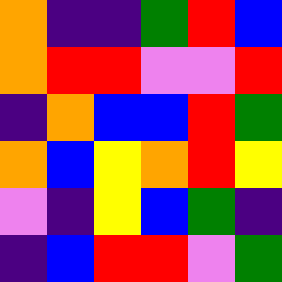[["orange", "indigo", "indigo", "green", "red", "blue"], ["orange", "red", "red", "violet", "violet", "red"], ["indigo", "orange", "blue", "blue", "red", "green"], ["orange", "blue", "yellow", "orange", "red", "yellow"], ["violet", "indigo", "yellow", "blue", "green", "indigo"], ["indigo", "blue", "red", "red", "violet", "green"]]